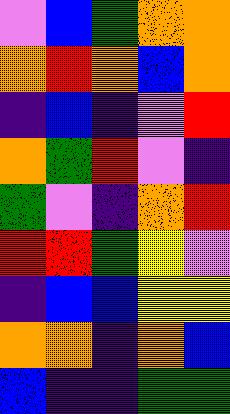[["violet", "blue", "green", "orange", "orange"], ["orange", "red", "orange", "blue", "orange"], ["indigo", "blue", "indigo", "violet", "red"], ["orange", "green", "red", "violet", "indigo"], ["green", "violet", "indigo", "orange", "red"], ["red", "red", "green", "yellow", "violet"], ["indigo", "blue", "blue", "yellow", "yellow"], ["orange", "orange", "indigo", "orange", "blue"], ["blue", "indigo", "indigo", "green", "green"]]